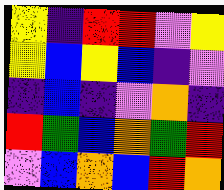[["yellow", "indigo", "red", "red", "violet", "yellow"], ["yellow", "blue", "yellow", "blue", "indigo", "violet"], ["indigo", "blue", "indigo", "violet", "orange", "indigo"], ["red", "green", "blue", "orange", "green", "red"], ["violet", "blue", "orange", "blue", "red", "orange"]]